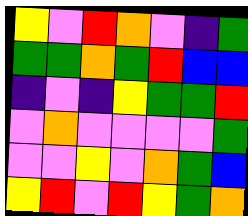[["yellow", "violet", "red", "orange", "violet", "indigo", "green"], ["green", "green", "orange", "green", "red", "blue", "blue"], ["indigo", "violet", "indigo", "yellow", "green", "green", "red"], ["violet", "orange", "violet", "violet", "violet", "violet", "green"], ["violet", "violet", "yellow", "violet", "orange", "green", "blue"], ["yellow", "red", "violet", "red", "yellow", "green", "orange"]]